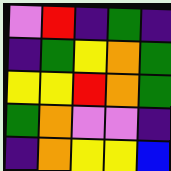[["violet", "red", "indigo", "green", "indigo"], ["indigo", "green", "yellow", "orange", "green"], ["yellow", "yellow", "red", "orange", "green"], ["green", "orange", "violet", "violet", "indigo"], ["indigo", "orange", "yellow", "yellow", "blue"]]